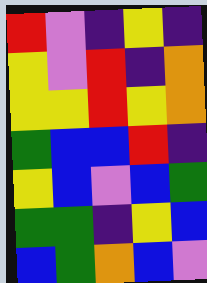[["red", "violet", "indigo", "yellow", "indigo"], ["yellow", "violet", "red", "indigo", "orange"], ["yellow", "yellow", "red", "yellow", "orange"], ["green", "blue", "blue", "red", "indigo"], ["yellow", "blue", "violet", "blue", "green"], ["green", "green", "indigo", "yellow", "blue"], ["blue", "green", "orange", "blue", "violet"]]